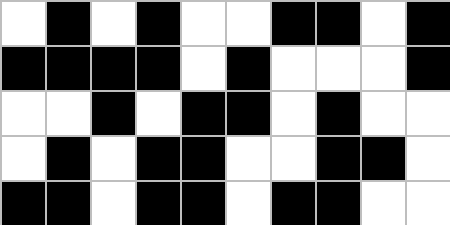[["white", "black", "white", "black", "white", "white", "black", "black", "white", "black"], ["black", "black", "black", "black", "white", "black", "white", "white", "white", "black"], ["white", "white", "black", "white", "black", "black", "white", "black", "white", "white"], ["white", "black", "white", "black", "black", "white", "white", "black", "black", "white"], ["black", "black", "white", "black", "black", "white", "black", "black", "white", "white"]]